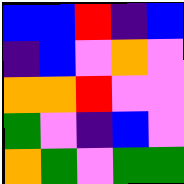[["blue", "blue", "red", "indigo", "blue"], ["indigo", "blue", "violet", "orange", "violet"], ["orange", "orange", "red", "violet", "violet"], ["green", "violet", "indigo", "blue", "violet"], ["orange", "green", "violet", "green", "green"]]